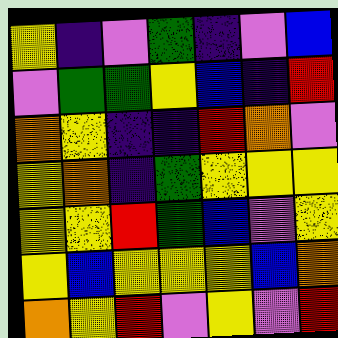[["yellow", "indigo", "violet", "green", "indigo", "violet", "blue"], ["violet", "green", "green", "yellow", "blue", "indigo", "red"], ["orange", "yellow", "indigo", "indigo", "red", "orange", "violet"], ["yellow", "orange", "indigo", "green", "yellow", "yellow", "yellow"], ["yellow", "yellow", "red", "green", "blue", "violet", "yellow"], ["yellow", "blue", "yellow", "yellow", "yellow", "blue", "orange"], ["orange", "yellow", "red", "violet", "yellow", "violet", "red"]]